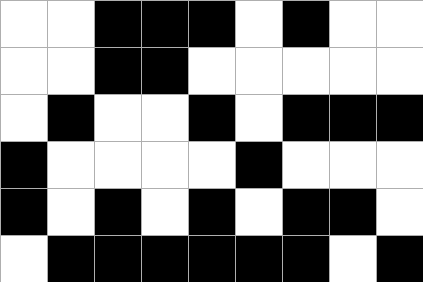[["white", "white", "black", "black", "black", "white", "black", "white", "white"], ["white", "white", "black", "black", "white", "white", "white", "white", "white"], ["white", "black", "white", "white", "black", "white", "black", "black", "black"], ["black", "white", "white", "white", "white", "black", "white", "white", "white"], ["black", "white", "black", "white", "black", "white", "black", "black", "white"], ["white", "black", "black", "black", "black", "black", "black", "white", "black"]]